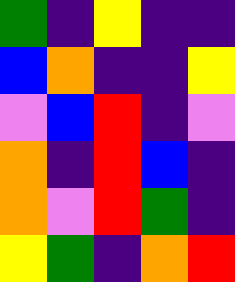[["green", "indigo", "yellow", "indigo", "indigo"], ["blue", "orange", "indigo", "indigo", "yellow"], ["violet", "blue", "red", "indigo", "violet"], ["orange", "indigo", "red", "blue", "indigo"], ["orange", "violet", "red", "green", "indigo"], ["yellow", "green", "indigo", "orange", "red"]]